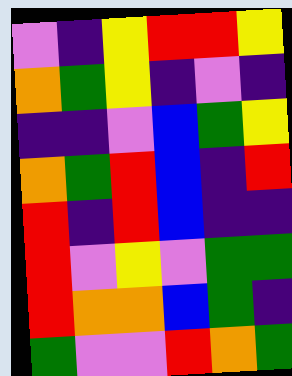[["violet", "indigo", "yellow", "red", "red", "yellow"], ["orange", "green", "yellow", "indigo", "violet", "indigo"], ["indigo", "indigo", "violet", "blue", "green", "yellow"], ["orange", "green", "red", "blue", "indigo", "red"], ["red", "indigo", "red", "blue", "indigo", "indigo"], ["red", "violet", "yellow", "violet", "green", "green"], ["red", "orange", "orange", "blue", "green", "indigo"], ["green", "violet", "violet", "red", "orange", "green"]]